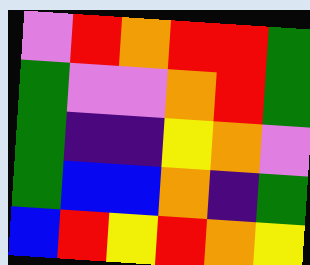[["violet", "red", "orange", "red", "red", "green"], ["green", "violet", "violet", "orange", "red", "green"], ["green", "indigo", "indigo", "yellow", "orange", "violet"], ["green", "blue", "blue", "orange", "indigo", "green"], ["blue", "red", "yellow", "red", "orange", "yellow"]]